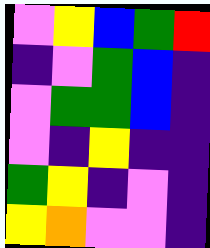[["violet", "yellow", "blue", "green", "red"], ["indigo", "violet", "green", "blue", "indigo"], ["violet", "green", "green", "blue", "indigo"], ["violet", "indigo", "yellow", "indigo", "indigo"], ["green", "yellow", "indigo", "violet", "indigo"], ["yellow", "orange", "violet", "violet", "indigo"]]